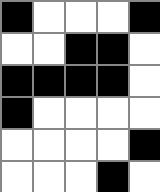[["black", "white", "white", "white", "black"], ["white", "white", "black", "black", "white"], ["black", "black", "black", "black", "white"], ["black", "white", "white", "white", "white"], ["white", "white", "white", "white", "black"], ["white", "white", "white", "black", "white"]]